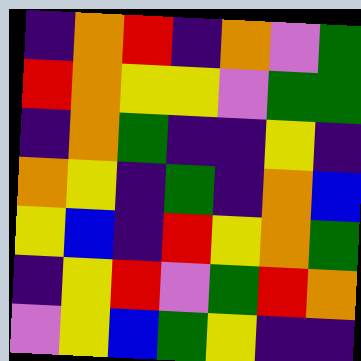[["indigo", "orange", "red", "indigo", "orange", "violet", "green"], ["red", "orange", "yellow", "yellow", "violet", "green", "green"], ["indigo", "orange", "green", "indigo", "indigo", "yellow", "indigo"], ["orange", "yellow", "indigo", "green", "indigo", "orange", "blue"], ["yellow", "blue", "indigo", "red", "yellow", "orange", "green"], ["indigo", "yellow", "red", "violet", "green", "red", "orange"], ["violet", "yellow", "blue", "green", "yellow", "indigo", "indigo"]]